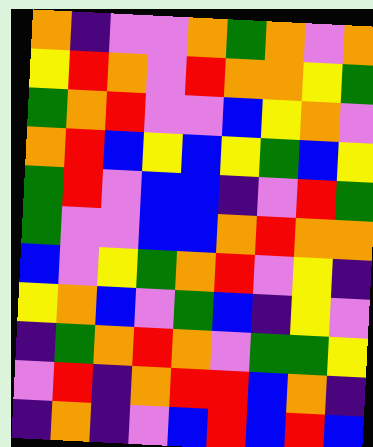[["orange", "indigo", "violet", "violet", "orange", "green", "orange", "violet", "orange"], ["yellow", "red", "orange", "violet", "red", "orange", "orange", "yellow", "green"], ["green", "orange", "red", "violet", "violet", "blue", "yellow", "orange", "violet"], ["orange", "red", "blue", "yellow", "blue", "yellow", "green", "blue", "yellow"], ["green", "red", "violet", "blue", "blue", "indigo", "violet", "red", "green"], ["green", "violet", "violet", "blue", "blue", "orange", "red", "orange", "orange"], ["blue", "violet", "yellow", "green", "orange", "red", "violet", "yellow", "indigo"], ["yellow", "orange", "blue", "violet", "green", "blue", "indigo", "yellow", "violet"], ["indigo", "green", "orange", "red", "orange", "violet", "green", "green", "yellow"], ["violet", "red", "indigo", "orange", "red", "red", "blue", "orange", "indigo"], ["indigo", "orange", "indigo", "violet", "blue", "red", "blue", "red", "blue"]]